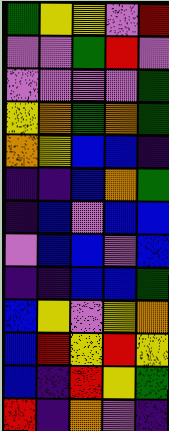[["green", "yellow", "yellow", "violet", "red"], ["violet", "violet", "green", "red", "violet"], ["violet", "violet", "violet", "violet", "green"], ["yellow", "orange", "green", "orange", "green"], ["orange", "yellow", "blue", "blue", "indigo"], ["indigo", "indigo", "blue", "orange", "green"], ["indigo", "blue", "violet", "blue", "blue"], ["violet", "blue", "blue", "violet", "blue"], ["indigo", "indigo", "blue", "blue", "green"], ["blue", "yellow", "violet", "yellow", "orange"], ["blue", "red", "yellow", "red", "yellow"], ["blue", "indigo", "red", "yellow", "green"], ["red", "indigo", "orange", "violet", "indigo"]]